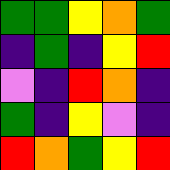[["green", "green", "yellow", "orange", "green"], ["indigo", "green", "indigo", "yellow", "red"], ["violet", "indigo", "red", "orange", "indigo"], ["green", "indigo", "yellow", "violet", "indigo"], ["red", "orange", "green", "yellow", "red"]]